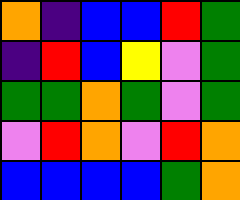[["orange", "indigo", "blue", "blue", "red", "green"], ["indigo", "red", "blue", "yellow", "violet", "green"], ["green", "green", "orange", "green", "violet", "green"], ["violet", "red", "orange", "violet", "red", "orange"], ["blue", "blue", "blue", "blue", "green", "orange"]]